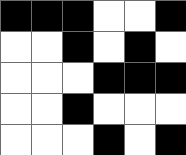[["black", "black", "black", "white", "white", "black"], ["white", "white", "black", "white", "black", "white"], ["white", "white", "white", "black", "black", "black"], ["white", "white", "black", "white", "white", "white"], ["white", "white", "white", "black", "white", "black"]]